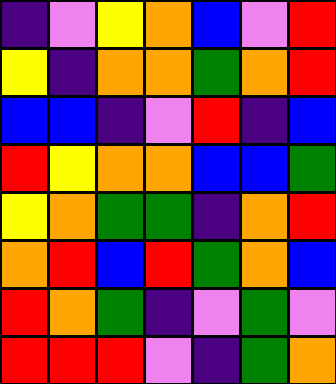[["indigo", "violet", "yellow", "orange", "blue", "violet", "red"], ["yellow", "indigo", "orange", "orange", "green", "orange", "red"], ["blue", "blue", "indigo", "violet", "red", "indigo", "blue"], ["red", "yellow", "orange", "orange", "blue", "blue", "green"], ["yellow", "orange", "green", "green", "indigo", "orange", "red"], ["orange", "red", "blue", "red", "green", "orange", "blue"], ["red", "orange", "green", "indigo", "violet", "green", "violet"], ["red", "red", "red", "violet", "indigo", "green", "orange"]]